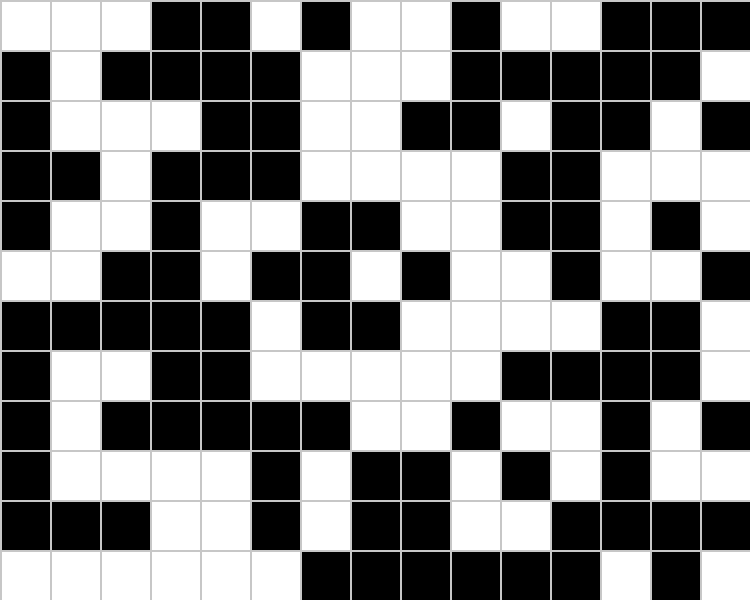[["white", "white", "white", "black", "black", "white", "black", "white", "white", "black", "white", "white", "black", "black", "black"], ["black", "white", "black", "black", "black", "black", "white", "white", "white", "black", "black", "black", "black", "black", "white"], ["black", "white", "white", "white", "black", "black", "white", "white", "black", "black", "white", "black", "black", "white", "black"], ["black", "black", "white", "black", "black", "black", "white", "white", "white", "white", "black", "black", "white", "white", "white"], ["black", "white", "white", "black", "white", "white", "black", "black", "white", "white", "black", "black", "white", "black", "white"], ["white", "white", "black", "black", "white", "black", "black", "white", "black", "white", "white", "black", "white", "white", "black"], ["black", "black", "black", "black", "black", "white", "black", "black", "white", "white", "white", "white", "black", "black", "white"], ["black", "white", "white", "black", "black", "white", "white", "white", "white", "white", "black", "black", "black", "black", "white"], ["black", "white", "black", "black", "black", "black", "black", "white", "white", "black", "white", "white", "black", "white", "black"], ["black", "white", "white", "white", "white", "black", "white", "black", "black", "white", "black", "white", "black", "white", "white"], ["black", "black", "black", "white", "white", "black", "white", "black", "black", "white", "white", "black", "black", "black", "black"], ["white", "white", "white", "white", "white", "white", "black", "black", "black", "black", "black", "black", "white", "black", "white"]]